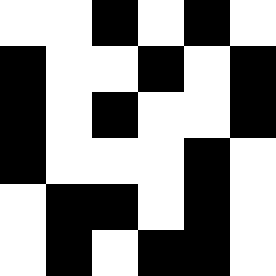[["white", "white", "black", "white", "black", "white"], ["black", "white", "white", "black", "white", "black"], ["black", "white", "black", "white", "white", "black"], ["black", "white", "white", "white", "black", "white"], ["white", "black", "black", "white", "black", "white"], ["white", "black", "white", "black", "black", "white"]]